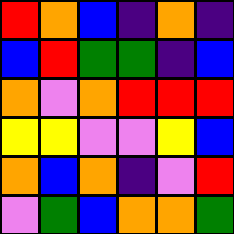[["red", "orange", "blue", "indigo", "orange", "indigo"], ["blue", "red", "green", "green", "indigo", "blue"], ["orange", "violet", "orange", "red", "red", "red"], ["yellow", "yellow", "violet", "violet", "yellow", "blue"], ["orange", "blue", "orange", "indigo", "violet", "red"], ["violet", "green", "blue", "orange", "orange", "green"]]